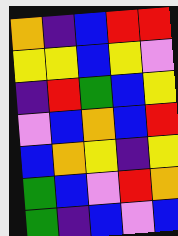[["orange", "indigo", "blue", "red", "red"], ["yellow", "yellow", "blue", "yellow", "violet"], ["indigo", "red", "green", "blue", "yellow"], ["violet", "blue", "orange", "blue", "red"], ["blue", "orange", "yellow", "indigo", "yellow"], ["green", "blue", "violet", "red", "orange"], ["green", "indigo", "blue", "violet", "blue"]]